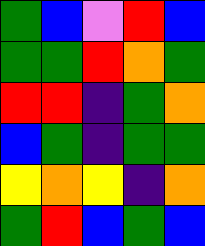[["green", "blue", "violet", "red", "blue"], ["green", "green", "red", "orange", "green"], ["red", "red", "indigo", "green", "orange"], ["blue", "green", "indigo", "green", "green"], ["yellow", "orange", "yellow", "indigo", "orange"], ["green", "red", "blue", "green", "blue"]]